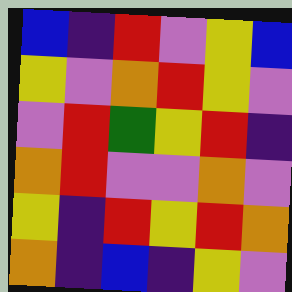[["blue", "indigo", "red", "violet", "yellow", "blue"], ["yellow", "violet", "orange", "red", "yellow", "violet"], ["violet", "red", "green", "yellow", "red", "indigo"], ["orange", "red", "violet", "violet", "orange", "violet"], ["yellow", "indigo", "red", "yellow", "red", "orange"], ["orange", "indigo", "blue", "indigo", "yellow", "violet"]]